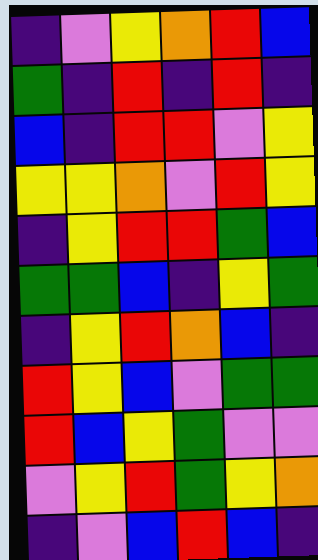[["indigo", "violet", "yellow", "orange", "red", "blue"], ["green", "indigo", "red", "indigo", "red", "indigo"], ["blue", "indigo", "red", "red", "violet", "yellow"], ["yellow", "yellow", "orange", "violet", "red", "yellow"], ["indigo", "yellow", "red", "red", "green", "blue"], ["green", "green", "blue", "indigo", "yellow", "green"], ["indigo", "yellow", "red", "orange", "blue", "indigo"], ["red", "yellow", "blue", "violet", "green", "green"], ["red", "blue", "yellow", "green", "violet", "violet"], ["violet", "yellow", "red", "green", "yellow", "orange"], ["indigo", "violet", "blue", "red", "blue", "indigo"]]